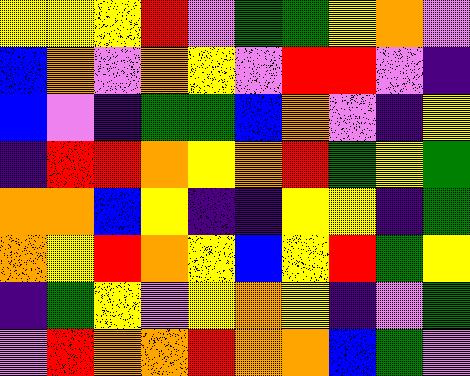[["yellow", "yellow", "yellow", "red", "violet", "green", "green", "yellow", "orange", "violet"], ["blue", "orange", "violet", "orange", "yellow", "violet", "red", "red", "violet", "indigo"], ["blue", "violet", "indigo", "green", "green", "blue", "orange", "violet", "indigo", "yellow"], ["indigo", "red", "red", "orange", "yellow", "orange", "red", "green", "yellow", "green"], ["orange", "orange", "blue", "yellow", "indigo", "indigo", "yellow", "yellow", "indigo", "green"], ["orange", "yellow", "red", "orange", "yellow", "blue", "yellow", "red", "green", "yellow"], ["indigo", "green", "yellow", "violet", "yellow", "orange", "yellow", "indigo", "violet", "green"], ["violet", "red", "orange", "orange", "red", "orange", "orange", "blue", "green", "violet"]]